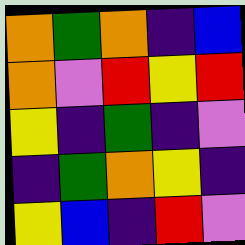[["orange", "green", "orange", "indigo", "blue"], ["orange", "violet", "red", "yellow", "red"], ["yellow", "indigo", "green", "indigo", "violet"], ["indigo", "green", "orange", "yellow", "indigo"], ["yellow", "blue", "indigo", "red", "violet"]]